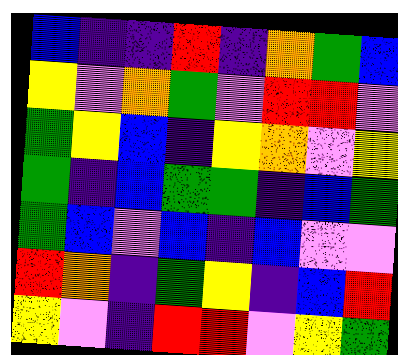[["blue", "indigo", "indigo", "red", "indigo", "orange", "green", "blue"], ["yellow", "violet", "orange", "green", "violet", "red", "red", "violet"], ["green", "yellow", "blue", "indigo", "yellow", "orange", "violet", "yellow"], ["green", "indigo", "blue", "green", "green", "indigo", "blue", "green"], ["green", "blue", "violet", "blue", "indigo", "blue", "violet", "violet"], ["red", "orange", "indigo", "green", "yellow", "indigo", "blue", "red"], ["yellow", "violet", "indigo", "red", "red", "violet", "yellow", "green"]]